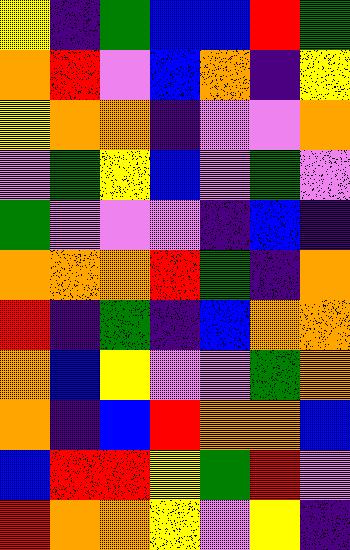[["yellow", "indigo", "green", "blue", "blue", "red", "green"], ["orange", "red", "violet", "blue", "orange", "indigo", "yellow"], ["yellow", "orange", "orange", "indigo", "violet", "violet", "orange"], ["violet", "green", "yellow", "blue", "violet", "green", "violet"], ["green", "violet", "violet", "violet", "indigo", "blue", "indigo"], ["orange", "orange", "orange", "red", "green", "indigo", "orange"], ["red", "indigo", "green", "indigo", "blue", "orange", "orange"], ["orange", "blue", "yellow", "violet", "violet", "green", "orange"], ["orange", "indigo", "blue", "red", "orange", "orange", "blue"], ["blue", "red", "red", "yellow", "green", "red", "violet"], ["red", "orange", "orange", "yellow", "violet", "yellow", "indigo"]]